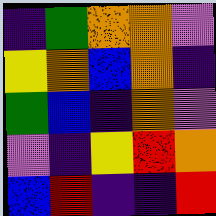[["indigo", "green", "orange", "orange", "violet"], ["yellow", "orange", "blue", "orange", "indigo"], ["green", "blue", "indigo", "orange", "violet"], ["violet", "indigo", "yellow", "red", "orange"], ["blue", "red", "indigo", "indigo", "red"]]